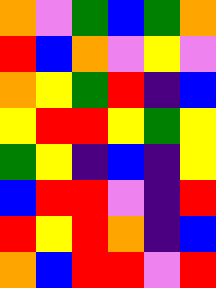[["orange", "violet", "green", "blue", "green", "orange"], ["red", "blue", "orange", "violet", "yellow", "violet"], ["orange", "yellow", "green", "red", "indigo", "blue"], ["yellow", "red", "red", "yellow", "green", "yellow"], ["green", "yellow", "indigo", "blue", "indigo", "yellow"], ["blue", "red", "red", "violet", "indigo", "red"], ["red", "yellow", "red", "orange", "indigo", "blue"], ["orange", "blue", "red", "red", "violet", "red"]]